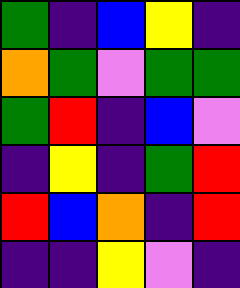[["green", "indigo", "blue", "yellow", "indigo"], ["orange", "green", "violet", "green", "green"], ["green", "red", "indigo", "blue", "violet"], ["indigo", "yellow", "indigo", "green", "red"], ["red", "blue", "orange", "indigo", "red"], ["indigo", "indigo", "yellow", "violet", "indigo"]]